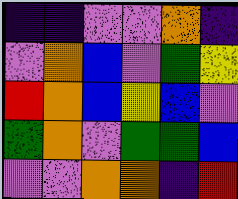[["indigo", "indigo", "violet", "violet", "orange", "indigo"], ["violet", "orange", "blue", "violet", "green", "yellow"], ["red", "orange", "blue", "yellow", "blue", "violet"], ["green", "orange", "violet", "green", "green", "blue"], ["violet", "violet", "orange", "orange", "indigo", "red"]]